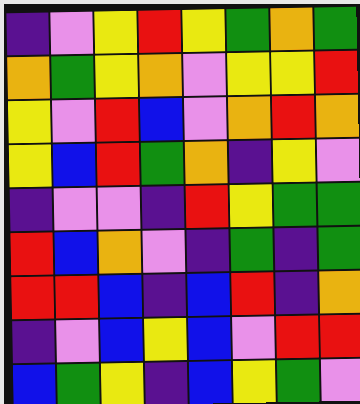[["indigo", "violet", "yellow", "red", "yellow", "green", "orange", "green"], ["orange", "green", "yellow", "orange", "violet", "yellow", "yellow", "red"], ["yellow", "violet", "red", "blue", "violet", "orange", "red", "orange"], ["yellow", "blue", "red", "green", "orange", "indigo", "yellow", "violet"], ["indigo", "violet", "violet", "indigo", "red", "yellow", "green", "green"], ["red", "blue", "orange", "violet", "indigo", "green", "indigo", "green"], ["red", "red", "blue", "indigo", "blue", "red", "indigo", "orange"], ["indigo", "violet", "blue", "yellow", "blue", "violet", "red", "red"], ["blue", "green", "yellow", "indigo", "blue", "yellow", "green", "violet"]]